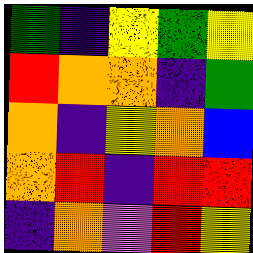[["green", "indigo", "yellow", "green", "yellow"], ["red", "orange", "orange", "indigo", "green"], ["orange", "indigo", "yellow", "orange", "blue"], ["orange", "red", "indigo", "red", "red"], ["indigo", "orange", "violet", "red", "yellow"]]